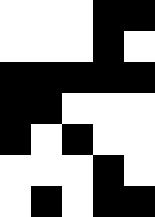[["white", "white", "white", "black", "black"], ["white", "white", "white", "black", "white"], ["black", "black", "black", "black", "black"], ["black", "black", "white", "white", "white"], ["black", "white", "black", "white", "white"], ["white", "white", "white", "black", "white"], ["white", "black", "white", "black", "black"]]